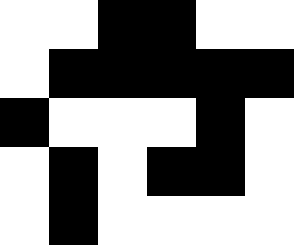[["white", "white", "black", "black", "white", "white"], ["white", "black", "black", "black", "black", "black"], ["black", "white", "white", "white", "black", "white"], ["white", "black", "white", "black", "black", "white"], ["white", "black", "white", "white", "white", "white"]]